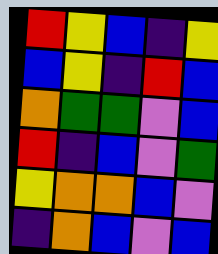[["red", "yellow", "blue", "indigo", "yellow"], ["blue", "yellow", "indigo", "red", "blue"], ["orange", "green", "green", "violet", "blue"], ["red", "indigo", "blue", "violet", "green"], ["yellow", "orange", "orange", "blue", "violet"], ["indigo", "orange", "blue", "violet", "blue"]]